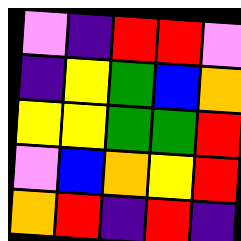[["violet", "indigo", "red", "red", "violet"], ["indigo", "yellow", "green", "blue", "orange"], ["yellow", "yellow", "green", "green", "red"], ["violet", "blue", "orange", "yellow", "red"], ["orange", "red", "indigo", "red", "indigo"]]